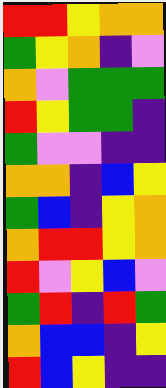[["red", "red", "yellow", "orange", "orange"], ["green", "yellow", "orange", "indigo", "violet"], ["orange", "violet", "green", "green", "green"], ["red", "yellow", "green", "green", "indigo"], ["green", "violet", "violet", "indigo", "indigo"], ["orange", "orange", "indigo", "blue", "yellow"], ["green", "blue", "indigo", "yellow", "orange"], ["orange", "red", "red", "yellow", "orange"], ["red", "violet", "yellow", "blue", "violet"], ["green", "red", "indigo", "red", "green"], ["orange", "blue", "blue", "indigo", "yellow"], ["red", "blue", "yellow", "indigo", "indigo"]]